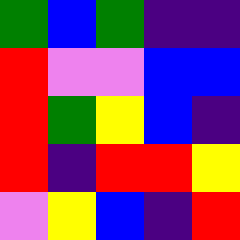[["green", "blue", "green", "indigo", "indigo"], ["red", "violet", "violet", "blue", "blue"], ["red", "green", "yellow", "blue", "indigo"], ["red", "indigo", "red", "red", "yellow"], ["violet", "yellow", "blue", "indigo", "red"]]